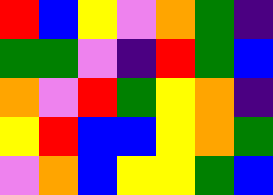[["red", "blue", "yellow", "violet", "orange", "green", "indigo"], ["green", "green", "violet", "indigo", "red", "green", "blue"], ["orange", "violet", "red", "green", "yellow", "orange", "indigo"], ["yellow", "red", "blue", "blue", "yellow", "orange", "green"], ["violet", "orange", "blue", "yellow", "yellow", "green", "blue"]]